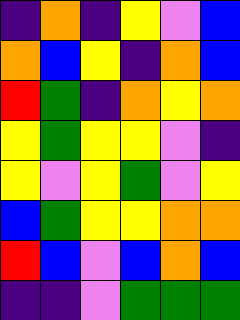[["indigo", "orange", "indigo", "yellow", "violet", "blue"], ["orange", "blue", "yellow", "indigo", "orange", "blue"], ["red", "green", "indigo", "orange", "yellow", "orange"], ["yellow", "green", "yellow", "yellow", "violet", "indigo"], ["yellow", "violet", "yellow", "green", "violet", "yellow"], ["blue", "green", "yellow", "yellow", "orange", "orange"], ["red", "blue", "violet", "blue", "orange", "blue"], ["indigo", "indigo", "violet", "green", "green", "green"]]